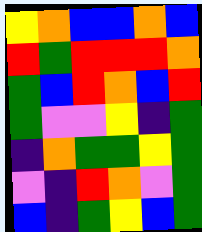[["yellow", "orange", "blue", "blue", "orange", "blue"], ["red", "green", "red", "red", "red", "orange"], ["green", "blue", "red", "orange", "blue", "red"], ["green", "violet", "violet", "yellow", "indigo", "green"], ["indigo", "orange", "green", "green", "yellow", "green"], ["violet", "indigo", "red", "orange", "violet", "green"], ["blue", "indigo", "green", "yellow", "blue", "green"]]